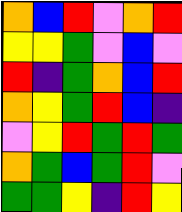[["orange", "blue", "red", "violet", "orange", "red"], ["yellow", "yellow", "green", "violet", "blue", "violet"], ["red", "indigo", "green", "orange", "blue", "red"], ["orange", "yellow", "green", "red", "blue", "indigo"], ["violet", "yellow", "red", "green", "red", "green"], ["orange", "green", "blue", "green", "red", "violet"], ["green", "green", "yellow", "indigo", "red", "yellow"]]